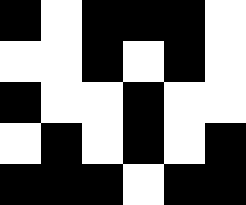[["black", "white", "black", "black", "black", "white"], ["white", "white", "black", "white", "black", "white"], ["black", "white", "white", "black", "white", "white"], ["white", "black", "white", "black", "white", "black"], ["black", "black", "black", "white", "black", "black"]]